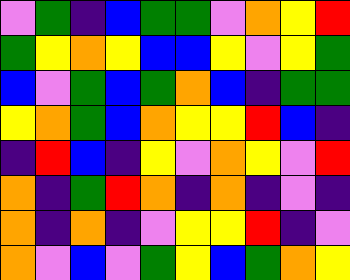[["violet", "green", "indigo", "blue", "green", "green", "violet", "orange", "yellow", "red"], ["green", "yellow", "orange", "yellow", "blue", "blue", "yellow", "violet", "yellow", "green"], ["blue", "violet", "green", "blue", "green", "orange", "blue", "indigo", "green", "green"], ["yellow", "orange", "green", "blue", "orange", "yellow", "yellow", "red", "blue", "indigo"], ["indigo", "red", "blue", "indigo", "yellow", "violet", "orange", "yellow", "violet", "red"], ["orange", "indigo", "green", "red", "orange", "indigo", "orange", "indigo", "violet", "indigo"], ["orange", "indigo", "orange", "indigo", "violet", "yellow", "yellow", "red", "indigo", "violet"], ["orange", "violet", "blue", "violet", "green", "yellow", "blue", "green", "orange", "yellow"]]